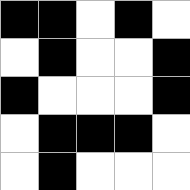[["black", "black", "white", "black", "white"], ["white", "black", "white", "white", "black"], ["black", "white", "white", "white", "black"], ["white", "black", "black", "black", "white"], ["white", "black", "white", "white", "white"]]